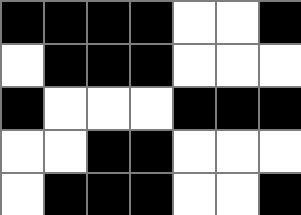[["black", "black", "black", "black", "white", "white", "black"], ["white", "black", "black", "black", "white", "white", "white"], ["black", "white", "white", "white", "black", "black", "black"], ["white", "white", "black", "black", "white", "white", "white"], ["white", "black", "black", "black", "white", "white", "black"]]